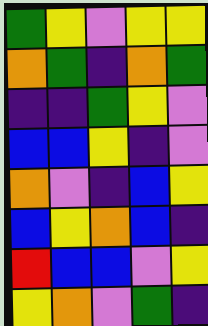[["green", "yellow", "violet", "yellow", "yellow"], ["orange", "green", "indigo", "orange", "green"], ["indigo", "indigo", "green", "yellow", "violet"], ["blue", "blue", "yellow", "indigo", "violet"], ["orange", "violet", "indigo", "blue", "yellow"], ["blue", "yellow", "orange", "blue", "indigo"], ["red", "blue", "blue", "violet", "yellow"], ["yellow", "orange", "violet", "green", "indigo"]]